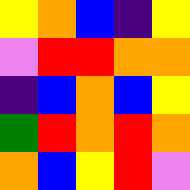[["yellow", "orange", "blue", "indigo", "yellow"], ["violet", "red", "red", "orange", "orange"], ["indigo", "blue", "orange", "blue", "yellow"], ["green", "red", "orange", "red", "orange"], ["orange", "blue", "yellow", "red", "violet"]]